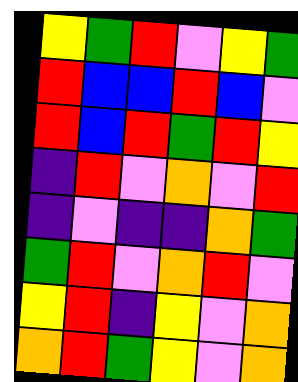[["yellow", "green", "red", "violet", "yellow", "green"], ["red", "blue", "blue", "red", "blue", "violet"], ["red", "blue", "red", "green", "red", "yellow"], ["indigo", "red", "violet", "orange", "violet", "red"], ["indigo", "violet", "indigo", "indigo", "orange", "green"], ["green", "red", "violet", "orange", "red", "violet"], ["yellow", "red", "indigo", "yellow", "violet", "orange"], ["orange", "red", "green", "yellow", "violet", "orange"]]